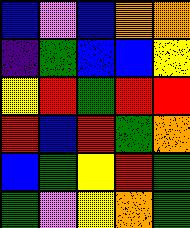[["blue", "violet", "blue", "orange", "orange"], ["indigo", "green", "blue", "blue", "yellow"], ["yellow", "red", "green", "red", "red"], ["red", "blue", "red", "green", "orange"], ["blue", "green", "yellow", "red", "green"], ["green", "violet", "yellow", "orange", "green"]]